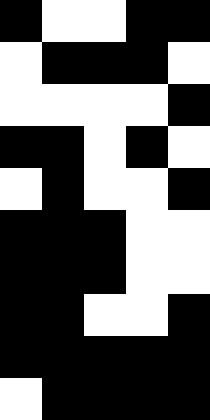[["black", "white", "white", "black", "black"], ["white", "black", "black", "black", "white"], ["white", "white", "white", "white", "black"], ["black", "black", "white", "black", "white"], ["white", "black", "white", "white", "black"], ["black", "black", "black", "white", "white"], ["black", "black", "black", "white", "white"], ["black", "black", "white", "white", "black"], ["black", "black", "black", "black", "black"], ["white", "black", "black", "black", "black"]]